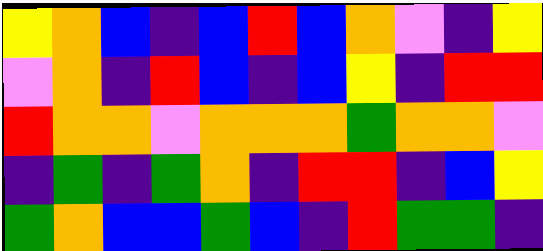[["yellow", "orange", "blue", "indigo", "blue", "red", "blue", "orange", "violet", "indigo", "yellow"], ["violet", "orange", "indigo", "red", "blue", "indigo", "blue", "yellow", "indigo", "red", "red"], ["red", "orange", "orange", "violet", "orange", "orange", "orange", "green", "orange", "orange", "violet"], ["indigo", "green", "indigo", "green", "orange", "indigo", "red", "red", "indigo", "blue", "yellow"], ["green", "orange", "blue", "blue", "green", "blue", "indigo", "red", "green", "green", "indigo"]]